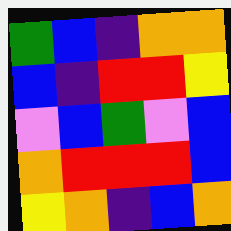[["green", "blue", "indigo", "orange", "orange"], ["blue", "indigo", "red", "red", "yellow"], ["violet", "blue", "green", "violet", "blue"], ["orange", "red", "red", "red", "blue"], ["yellow", "orange", "indigo", "blue", "orange"]]